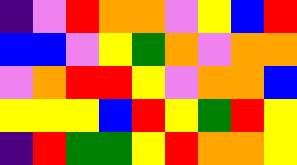[["indigo", "violet", "red", "orange", "orange", "violet", "yellow", "blue", "red"], ["blue", "blue", "violet", "yellow", "green", "orange", "violet", "orange", "orange"], ["violet", "orange", "red", "red", "yellow", "violet", "orange", "orange", "blue"], ["yellow", "yellow", "yellow", "blue", "red", "yellow", "green", "red", "yellow"], ["indigo", "red", "green", "green", "yellow", "red", "orange", "orange", "yellow"]]